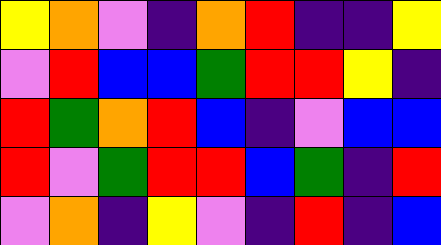[["yellow", "orange", "violet", "indigo", "orange", "red", "indigo", "indigo", "yellow"], ["violet", "red", "blue", "blue", "green", "red", "red", "yellow", "indigo"], ["red", "green", "orange", "red", "blue", "indigo", "violet", "blue", "blue"], ["red", "violet", "green", "red", "red", "blue", "green", "indigo", "red"], ["violet", "orange", "indigo", "yellow", "violet", "indigo", "red", "indigo", "blue"]]